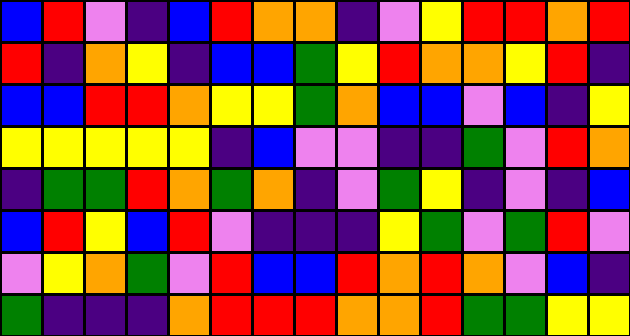[["blue", "red", "violet", "indigo", "blue", "red", "orange", "orange", "indigo", "violet", "yellow", "red", "red", "orange", "red"], ["red", "indigo", "orange", "yellow", "indigo", "blue", "blue", "green", "yellow", "red", "orange", "orange", "yellow", "red", "indigo"], ["blue", "blue", "red", "red", "orange", "yellow", "yellow", "green", "orange", "blue", "blue", "violet", "blue", "indigo", "yellow"], ["yellow", "yellow", "yellow", "yellow", "yellow", "indigo", "blue", "violet", "violet", "indigo", "indigo", "green", "violet", "red", "orange"], ["indigo", "green", "green", "red", "orange", "green", "orange", "indigo", "violet", "green", "yellow", "indigo", "violet", "indigo", "blue"], ["blue", "red", "yellow", "blue", "red", "violet", "indigo", "indigo", "indigo", "yellow", "green", "violet", "green", "red", "violet"], ["violet", "yellow", "orange", "green", "violet", "red", "blue", "blue", "red", "orange", "red", "orange", "violet", "blue", "indigo"], ["green", "indigo", "indigo", "indigo", "orange", "red", "red", "red", "orange", "orange", "red", "green", "green", "yellow", "yellow"]]